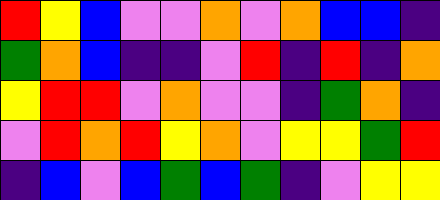[["red", "yellow", "blue", "violet", "violet", "orange", "violet", "orange", "blue", "blue", "indigo"], ["green", "orange", "blue", "indigo", "indigo", "violet", "red", "indigo", "red", "indigo", "orange"], ["yellow", "red", "red", "violet", "orange", "violet", "violet", "indigo", "green", "orange", "indigo"], ["violet", "red", "orange", "red", "yellow", "orange", "violet", "yellow", "yellow", "green", "red"], ["indigo", "blue", "violet", "blue", "green", "blue", "green", "indigo", "violet", "yellow", "yellow"]]